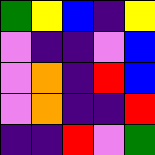[["green", "yellow", "blue", "indigo", "yellow"], ["violet", "indigo", "indigo", "violet", "blue"], ["violet", "orange", "indigo", "red", "blue"], ["violet", "orange", "indigo", "indigo", "red"], ["indigo", "indigo", "red", "violet", "green"]]